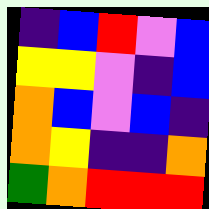[["indigo", "blue", "red", "violet", "blue"], ["yellow", "yellow", "violet", "indigo", "blue"], ["orange", "blue", "violet", "blue", "indigo"], ["orange", "yellow", "indigo", "indigo", "orange"], ["green", "orange", "red", "red", "red"]]